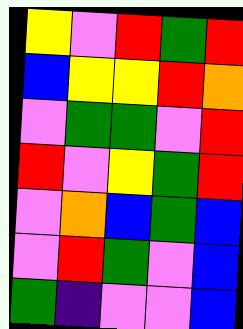[["yellow", "violet", "red", "green", "red"], ["blue", "yellow", "yellow", "red", "orange"], ["violet", "green", "green", "violet", "red"], ["red", "violet", "yellow", "green", "red"], ["violet", "orange", "blue", "green", "blue"], ["violet", "red", "green", "violet", "blue"], ["green", "indigo", "violet", "violet", "blue"]]